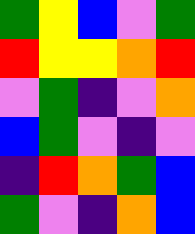[["green", "yellow", "blue", "violet", "green"], ["red", "yellow", "yellow", "orange", "red"], ["violet", "green", "indigo", "violet", "orange"], ["blue", "green", "violet", "indigo", "violet"], ["indigo", "red", "orange", "green", "blue"], ["green", "violet", "indigo", "orange", "blue"]]